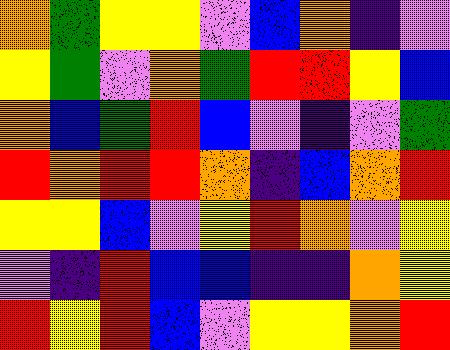[["orange", "green", "yellow", "yellow", "violet", "blue", "orange", "indigo", "violet"], ["yellow", "green", "violet", "orange", "green", "red", "red", "yellow", "blue"], ["orange", "blue", "green", "red", "blue", "violet", "indigo", "violet", "green"], ["red", "orange", "red", "red", "orange", "indigo", "blue", "orange", "red"], ["yellow", "yellow", "blue", "violet", "yellow", "red", "orange", "violet", "yellow"], ["violet", "indigo", "red", "blue", "blue", "indigo", "indigo", "orange", "yellow"], ["red", "yellow", "red", "blue", "violet", "yellow", "yellow", "orange", "red"]]